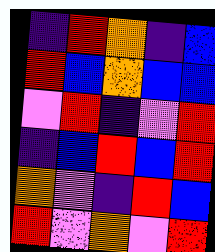[["indigo", "red", "orange", "indigo", "blue"], ["red", "blue", "orange", "blue", "blue"], ["violet", "red", "indigo", "violet", "red"], ["indigo", "blue", "red", "blue", "red"], ["orange", "violet", "indigo", "red", "blue"], ["red", "violet", "orange", "violet", "red"]]